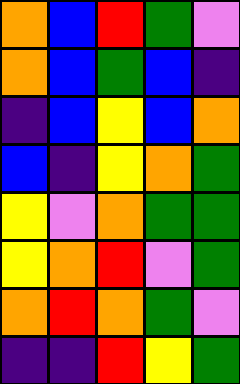[["orange", "blue", "red", "green", "violet"], ["orange", "blue", "green", "blue", "indigo"], ["indigo", "blue", "yellow", "blue", "orange"], ["blue", "indigo", "yellow", "orange", "green"], ["yellow", "violet", "orange", "green", "green"], ["yellow", "orange", "red", "violet", "green"], ["orange", "red", "orange", "green", "violet"], ["indigo", "indigo", "red", "yellow", "green"]]